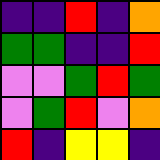[["indigo", "indigo", "red", "indigo", "orange"], ["green", "green", "indigo", "indigo", "red"], ["violet", "violet", "green", "red", "green"], ["violet", "green", "red", "violet", "orange"], ["red", "indigo", "yellow", "yellow", "indigo"]]